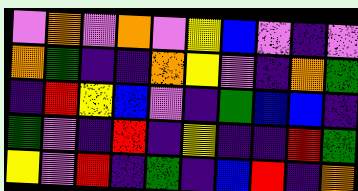[["violet", "orange", "violet", "orange", "violet", "yellow", "blue", "violet", "indigo", "violet"], ["orange", "green", "indigo", "indigo", "orange", "yellow", "violet", "indigo", "orange", "green"], ["indigo", "red", "yellow", "blue", "violet", "indigo", "green", "blue", "blue", "indigo"], ["green", "violet", "indigo", "red", "indigo", "yellow", "indigo", "indigo", "red", "green"], ["yellow", "violet", "red", "indigo", "green", "indigo", "blue", "red", "indigo", "orange"]]